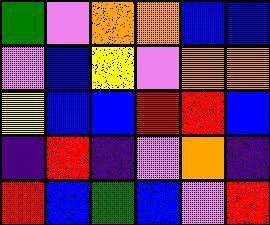[["green", "violet", "orange", "orange", "blue", "blue"], ["violet", "blue", "yellow", "violet", "orange", "orange"], ["yellow", "blue", "blue", "red", "red", "blue"], ["indigo", "red", "indigo", "violet", "orange", "indigo"], ["red", "blue", "green", "blue", "violet", "red"]]